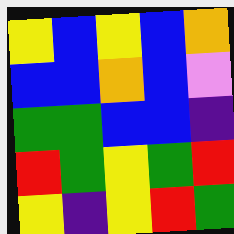[["yellow", "blue", "yellow", "blue", "orange"], ["blue", "blue", "orange", "blue", "violet"], ["green", "green", "blue", "blue", "indigo"], ["red", "green", "yellow", "green", "red"], ["yellow", "indigo", "yellow", "red", "green"]]